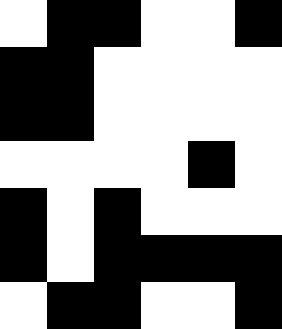[["white", "black", "black", "white", "white", "black"], ["black", "black", "white", "white", "white", "white"], ["black", "black", "white", "white", "white", "white"], ["white", "white", "white", "white", "black", "white"], ["black", "white", "black", "white", "white", "white"], ["black", "white", "black", "black", "black", "black"], ["white", "black", "black", "white", "white", "black"]]